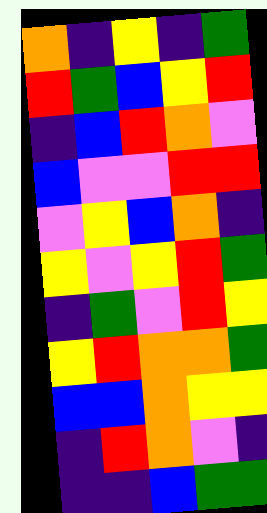[["orange", "indigo", "yellow", "indigo", "green"], ["red", "green", "blue", "yellow", "red"], ["indigo", "blue", "red", "orange", "violet"], ["blue", "violet", "violet", "red", "red"], ["violet", "yellow", "blue", "orange", "indigo"], ["yellow", "violet", "yellow", "red", "green"], ["indigo", "green", "violet", "red", "yellow"], ["yellow", "red", "orange", "orange", "green"], ["blue", "blue", "orange", "yellow", "yellow"], ["indigo", "red", "orange", "violet", "indigo"], ["indigo", "indigo", "blue", "green", "green"]]